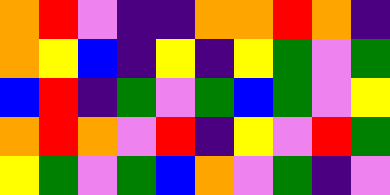[["orange", "red", "violet", "indigo", "indigo", "orange", "orange", "red", "orange", "indigo"], ["orange", "yellow", "blue", "indigo", "yellow", "indigo", "yellow", "green", "violet", "green"], ["blue", "red", "indigo", "green", "violet", "green", "blue", "green", "violet", "yellow"], ["orange", "red", "orange", "violet", "red", "indigo", "yellow", "violet", "red", "green"], ["yellow", "green", "violet", "green", "blue", "orange", "violet", "green", "indigo", "violet"]]